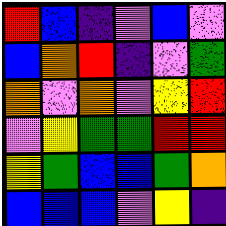[["red", "blue", "indigo", "violet", "blue", "violet"], ["blue", "orange", "red", "indigo", "violet", "green"], ["orange", "violet", "orange", "violet", "yellow", "red"], ["violet", "yellow", "green", "green", "red", "red"], ["yellow", "green", "blue", "blue", "green", "orange"], ["blue", "blue", "blue", "violet", "yellow", "indigo"]]